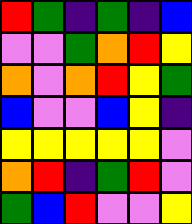[["red", "green", "indigo", "green", "indigo", "blue"], ["violet", "violet", "green", "orange", "red", "yellow"], ["orange", "violet", "orange", "red", "yellow", "green"], ["blue", "violet", "violet", "blue", "yellow", "indigo"], ["yellow", "yellow", "yellow", "yellow", "yellow", "violet"], ["orange", "red", "indigo", "green", "red", "violet"], ["green", "blue", "red", "violet", "violet", "yellow"]]